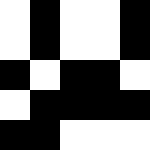[["white", "black", "white", "white", "black"], ["white", "black", "white", "white", "black"], ["black", "white", "black", "black", "white"], ["white", "black", "black", "black", "black"], ["black", "black", "white", "white", "white"]]